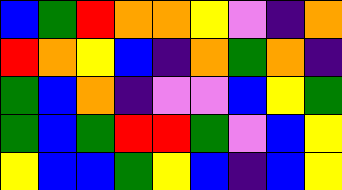[["blue", "green", "red", "orange", "orange", "yellow", "violet", "indigo", "orange"], ["red", "orange", "yellow", "blue", "indigo", "orange", "green", "orange", "indigo"], ["green", "blue", "orange", "indigo", "violet", "violet", "blue", "yellow", "green"], ["green", "blue", "green", "red", "red", "green", "violet", "blue", "yellow"], ["yellow", "blue", "blue", "green", "yellow", "blue", "indigo", "blue", "yellow"]]